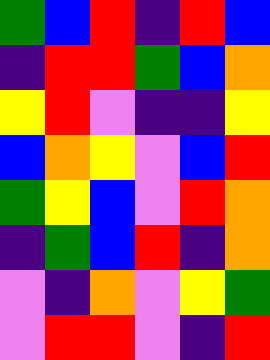[["green", "blue", "red", "indigo", "red", "blue"], ["indigo", "red", "red", "green", "blue", "orange"], ["yellow", "red", "violet", "indigo", "indigo", "yellow"], ["blue", "orange", "yellow", "violet", "blue", "red"], ["green", "yellow", "blue", "violet", "red", "orange"], ["indigo", "green", "blue", "red", "indigo", "orange"], ["violet", "indigo", "orange", "violet", "yellow", "green"], ["violet", "red", "red", "violet", "indigo", "red"]]